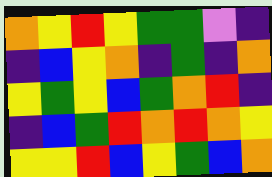[["orange", "yellow", "red", "yellow", "green", "green", "violet", "indigo"], ["indigo", "blue", "yellow", "orange", "indigo", "green", "indigo", "orange"], ["yellow", "green", "yellow", "blue", "green", "orange", "red", "indigo"], ["indigo", "blue", "green", "red", "orange", "red", "orange", "yellow"], ["yellow", "yellow", "red", "blue", "yellow", "green", "blue", "orange"]]